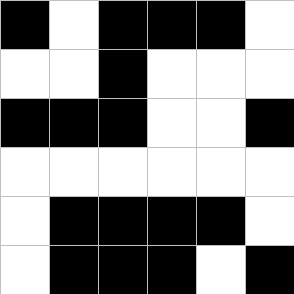[["black", "white", "black", "black", "black", "white"], ["white", "white", "black", "white", "white", "white"], ["black", "black", "black", "white", "white", "black"], ["white", "white", "white", "white", "white", "white"], ["white", "black", "black", "black", "black", "white"], ["white", "black", "black", "black", "white", "black"]]